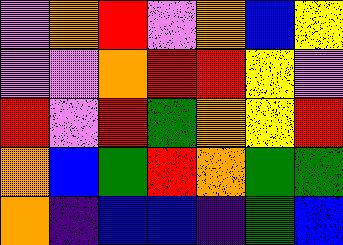[["violet", "orange", "red", "violet", "orange", "blue", "yellow"], ["violet", "violet", "orange", "red", "red", "yellow", "violet"], ["red", "violet", "red", "green", "orange", "yellow", "red"], ["orange", "blue", "green", "red", "orange", "green", "green"], ["orange", "indigo", "blue", "blue", "indigo", "green", "blue"]]